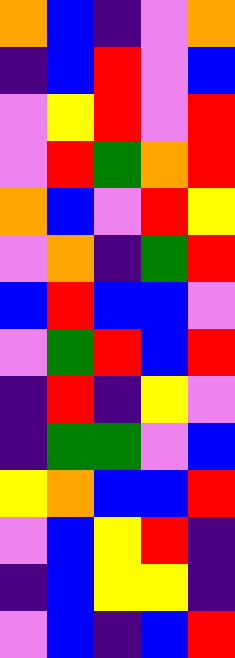[["orange", "blue", "indigo", "violet", "orange"], ["indigo", "blue", "red", "violet", "blue"], ["violet", "yellow", "red", "violet", "red"], ["violet", "red", "green", "orange", "red"], ["orange", "blue", "violet", "red", "yellow"], ["violet", "orange", "indigo", "green", "red"], ["blue", "red", "blue", "blue", "violet"], ["violet", "green", "red", "blue", "red"], ["indigo", "red", "indigo", "yellow", "violet"], ["indigo", "green", "green", "violet", "blue"], ["yellow", "orange", "blue", "blue", "red"], ["violet", "blue", "yellow", "red", "indigo"], ["indigo", "blue", "yellow", "yellow", "indigo"], ["violet", "blue", "indigo", "blue", "red"]]